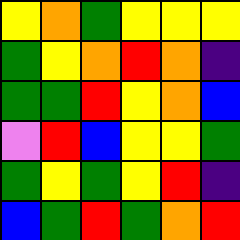[["yellow", "orange", "green", "yellow", "yellow", "yellow"], ["green", "yellow", "orange", "red", "orange", "indigo"], ["green", "green", "red", "yellow", "orange", "blue"], ["violet", "red", "blue", "yellow", "yellow", "green"], ["green", "yellow", "green", "yellow", "red", "indigo"], ["blue", "green", "red", "green", "orange", "red"]]